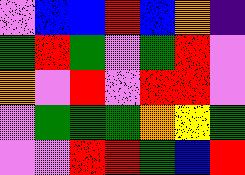[["violet", "blue", "blue", "red", "blue", "orange", "indigo"], ["green", "red", "green", "violet", "green", "red", "violet"], ["orange", "violet", "red", "violet", "red", "red", "violet"], ["violet", "green", "green", "green", "orange", "yellow", "green"], ["violet", "violet", "red", "red", "green", "blue", "red"]]